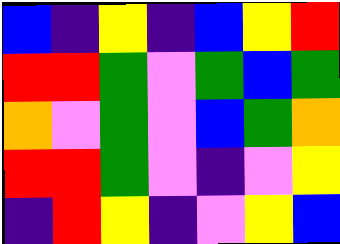[["blue", "indigo", "yellow", "indigo", "blue", "yellow", "red"], ["red", "red", "green", "violet", "green", "blue", "green"], ["orange", "violet", "green", "violet", "blue", "green", "orange"], ["red", "red", "green", "violet", "indigo", "violet", "yellow"], ["indigo", "red", "yellow", "indigo", "violet", "yellow", "blue"]]